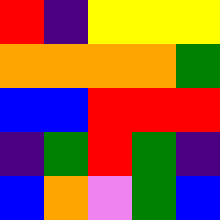[["red", "indigo", "yellow", "yellow", "yellow"], ["orange", "orange", "orange", "orange", "green"], ["blue", "blue", "red", "red", "red"], ["indigo", "green", "red", "green", "indigo"], ["blue", "orange", "violet", "green", "blue"]]